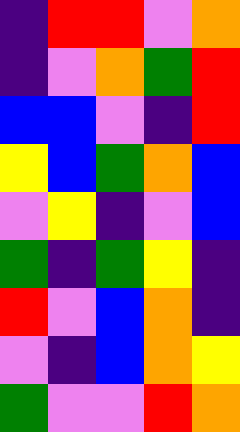[["indigo", "red", "red", "violet", "orange"], ["indigo", "violet", "orange", "green", "red"], ["blue", "blue", "violet", "indigo", "red"], ["yellow", "blue", "green", "orange", "blue"], ["violet", "yellow", "indigo", "violet", "blue"], ["green", "indigo", "green", "yellow", "indigo"], ["red", "violet", "blue", "orange", "indigo"], ["violet", "indigo", "blue", "orange", "yellow"], ["green", "violet", "violet", "red", "orange"]]